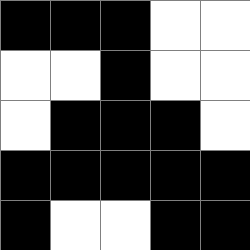[["black", "black", "black", "white", "white"], ["white", "white", "black", "white", "white"], ["white", "black", "black", "black", "white"], ["black", "black", "black", "black", "black"], ["black", "white", "white", "black", "black"]]